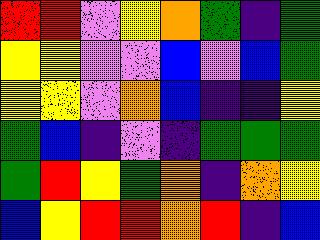[["red", "red", "violet", "yellow", "orange", "green", "indigo", "green"], ["yellow", "yellow", "violet", "violet", "blue", "violet", "blue", "green"], ["yellow", "yellow", "violet", "orange", "blue", "indigo", "indigo", "yellow"], ["green", "blue", "indigo", "violet", "indigo", "green", "green", "green"], ["green", "red", "yellow", "green", "orange", "indigo", "orange", "yellow"], ["blue", "yellow", "red", "red", "orange", "red", "indigo", "blue"]]